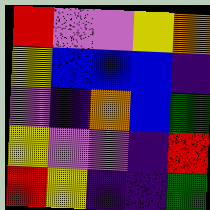[["red", "violet", "violet", "yellow", "orange"], ["yellow", "blue", "blue", "blue", "indigo"], ["violet", "indigo", "orange", "blue", "green"], ["yellow", "violet", "violet", "indigo", "red"], ["red", "yellow", "indigo", "indigo", "green"]]